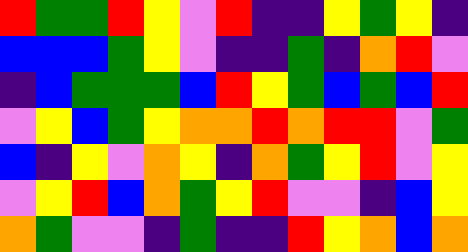[["red", "green", "green", "red", "yellow", "violet", "red", "indigo", "indigo", "yellow", "green", "yellow", "indigo"], ["blue", "blue", "blue", "green", "yellow", "violet", "indigo", "indigo", "green", "indigo", "orange", "red", "violet"], ["indigo", "blue", "green", "green", "green", "blue", "red", "yellow", "green", "blue", "green", "blue", "red"], ["violet", "yellow", "blue", "green", "yellow", "orange", "orange", "red", "orange", "red", "red", "violet", "green"], ["blue", "indigo", "yellow", "violet", "orange", "yellow", "indigo", "orange", "green", "yellow", "red", "violet", "yellow"], ["violet", "yellow", "red", "blue", "orange", "green", "yellow", "red", "violet", "violet", "indigo", "blue", "yellow"], ["orange", "green", "violet", "violet", "indigo", "green", "indigo", "indigo", "red", "yellow", "orange", "blue", "orange"]]